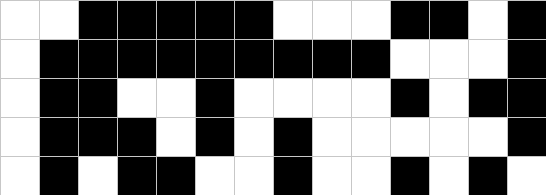[["white", "white", "black", "black", "black", "black", "black", "white", "white", "white", "black", "black", "white", "black"], ["white", "black", "black", "black", "black", "black", "black", "black", "black", "black", "white", "white", "white", "black"], ["white", "black", "black", "white", "white", "black", "white", "white", "white", "white", "black", "white", "black", "black"], ["white", "black", "black", "black", "white", "black", "white", "black", "white", "white", "white", "white", "white", "black"], ["white", "black", "white", "black", "black", "white", "white", "black", "white", "white", "black", "white", "black", "white"]]